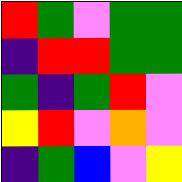[["red", "green", "violet", "green", "green"], ["indigo", "red", "red", "green", "green"], ["green", "indigo", "green", "red", "violet"], ["yellow", "red", "violet", "orange", "violet"], ["indigo", "green", "blue", "violet", "yellow"]]